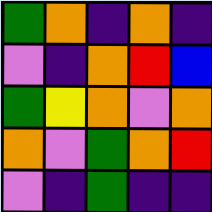[["green", "orange", "indigo", "orange", "indigo"], ["violet", "indigo", "orange", "red", "blue"], ["green", "yellow", "orange", "violet", "orange"], ["orange", "violet", "green", "orange", "red"], ["violet", "indigo", "green", "indigo", "indigo"]]